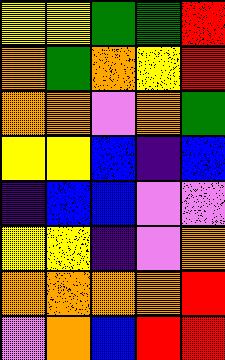[["yellow", "yellow", "green", "green", "red"], ["orange", "green", "orange", "yellow", "red"], ["orange", "orange", "violet", "orange", "green"], ["yellow", "yellow", "blue", "indigo", "blue"], ["indigo", "blue", "blue", "violet", "violet"], ["yellow", "yellow", "indigo", "violet", "orange"], ["orange", "orange", "orange", "orange", "red"], ["violet", "orange", "blue", "red", "red"]]